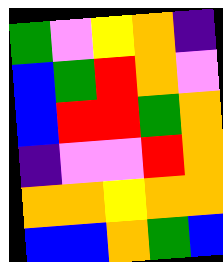[["green", "violet", "yellow", "orange", "indigo"], ["blue", "green", "red", "orange", "violet"], ["blue", "red", "red", "green", "orange"], ["indigo", "violet", "violet", "red", "orange"], ["orange", "orange", "yellow", "orange", "orange"], ["blue", "blue", "orange", "green", "blue"]]